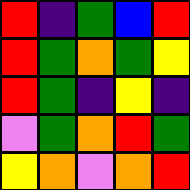[["red", "indigo", "green", "blue", "red"], ["red", "green", "orange", "green", "yellow"], ["red", "green", "indigo", "yellow", "indigo"], ["violet", "green", "orange", "red", "green"], ["yellow", "orange", "violet", "orange", "red"]]